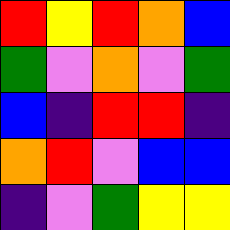[["red", "yellow", "red", "orange", "blue"], ["green", "violet", "orange", "violet", "green"], ["blue", "indigo", "red", "red", "indigo"], ["orange", "red", "violet", "blue", "blue"], ["indigo", "violet", "green", "yellow", "yellow"]]